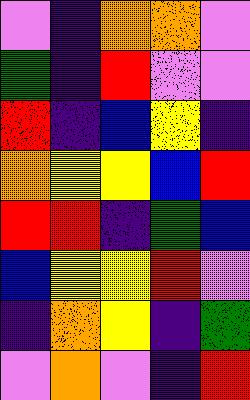[["violet", "indigo", "orange", "orange", "violet"], ["green", "indigo", "red", "violet", "violet"], ["red", "indigo", "blue", "yellow", "indigo"], ["orange", "yellow", "yellow", "blue", "red"], ["red", "red", "indigo", "green", "blue"], ["blue", "yellow", "yellow", "red", "violet"], ["indigo", "orange", "yellow", "indigo", "green"], ["violet", "orange", "violet", "indigo", "red"]]